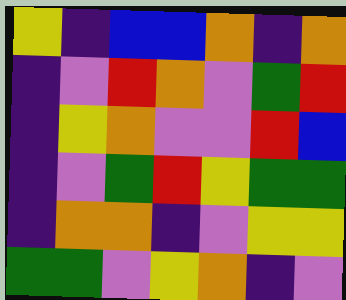[["yellow", "indigo", "blue", "blue", "orange", "indigo", "orange"], ["indigo", "violet", "red", "orange", "violet", "green", "red"], ["indigo", "yellow", "orange", "violet", "violet", "red", "blue"], ["indigo", "violet", "green", "red", "yellow", "green", "green"], ["indigo", "orange", "orange", "indigo", "violet", "yellow", "yellow"], ["green", "green", "violet", "yellow", "orange", "indigo", "violet"]]